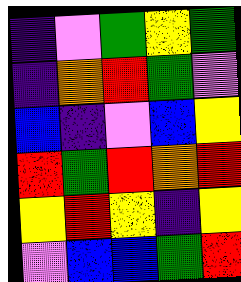[["indigo", "violet", "green", "yellow", "green"], ["indigo", "orange", "red", "green", "violet"], ["blue", "indigo", "violet", "blue", "yellow"], ["red", "green", "red", "orange", "red"], ["yellow", "red", "yellow", "indigo", "yellow"], ["violet", "blue", "blue", "green", "red"]]